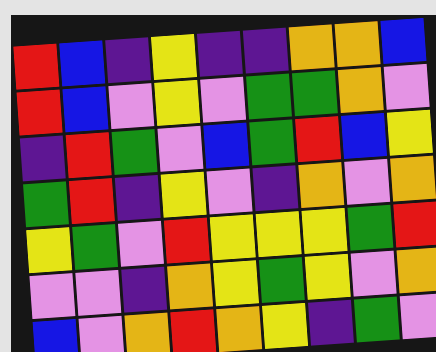[["red", "blue", "indigo", "yellow", "indigo", "indigo", "orange", "orange", "blue"], ["red", "blue", "violet", "yellow", "violet", "green", "green", "orange", "violet"], ["indigo", "red", "green", "violet", "blue", "green", "red", "blue", "yellow"], ["green", "red", "indigo", "yellow", "violet", "indigo", "orange", "violet", "orange"], ["yellow", "green", "violet", "red", "yellow", "yellow", "yellow", "green", "red"], ["violet", "violet", "indigo", "orange", "yellow", "green", "yellow", "violet", "orange"], ["blue", "violet", "orange", "red", "orange", "yellow", "indigo", "green", "violet"]]